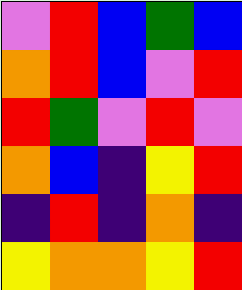[["violet", "red", "blue", "green", "blue"], ["orange", "red", "blue", "violet", "red"], ["red", "green", "violet", "red", "violet"], ["orange", "blue", "indigo", "yellow", "red"], ["indigo", "red", "indigo", "orange", "indigo"], ["yellow", "orange", "orange", "yellow", "red"]]